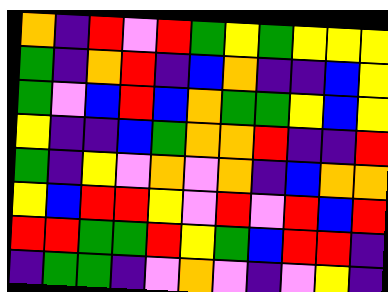[["orange", "indigo", "red", "violet", "red", "green", "yellow", "green", "yellow", "yellow", "yellow"], ["green", "indigo", "orange", "red", "indigo", "blue", "orange", "indigo", "indigo", "blue", "yellow"], ["green", "violet", "blue", "red", "blue", "orange", "green", "green", "yellow", "blue", "yellow"], ["yellow", "indigo", "indigo", "blue", "green", "orange", "orange", "red", "indigo", "indigo", "red"], ["green", "indigo", "yellow", "violet", "orange", "violet", "orange", "indigo", "blue", "orange", "orange"], ["yellow", "blue", "red", "red", "yellow", "violet", "red", "violet", "red", "blue", "red"], ["red", "red", "green", "green", "red", "yellow", "green", "blue", "red", "red", "indigo"], ["indigo", "green", "green", "indigo", "violet", "orange", "violet", "indigo", "violet", "yellow", "indigo"]]